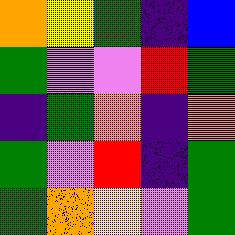[["orange", "yellow", "green", "indigo", "blue"], ["green", "violet", "violet", "red", "green"], ["indigo", "green", "orange", "indigo", "orange"], ["green", "violet", "red", "indigo", "green"], ["green", "orange", "yellow", "violet", "green"]]